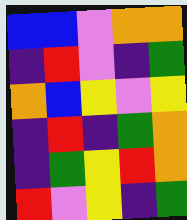[["blue", "blue", "violet", "orange", "orange"], ["indigo", "red", "violet", "indigo", "green"], ["orange", "blue", "yellow", "violet", "yellow"], ["indigo", "red", "indigo", "green", "orange"], ["indigo", "green", "yellow", "red", "orange"], ["red", "violet", "yellow", "indigo", "green"]]